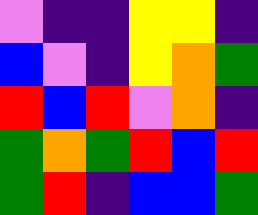[["violet", "indigo", "indigo", "yellow", "yellow", "indigo"], ["blue", "violet", "indigo", "yellow", "orange", "green"], ["red", "blue", "red", "violet", "orange", "indigo"], ["green", "orange", "green", "red", "blue", "red"], ["green", "red", "indigo", "blue", "blue", "green"]]